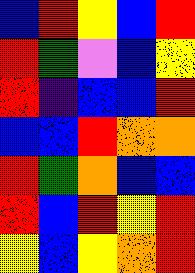[["blue", "red", "yellow", "blue", "red"], ["red", "green", "violet", "blue", "yellow"], ["red", "indigo", "blue", "blue", "red"], ["blue", "blue", "red", "orange", "orange"], ["red", "green", "orange", "blue", "blue"], ["red", "blue", "red", "yellow", "red"], ["yellow", "blue", "yellow", "orange", "red"]]